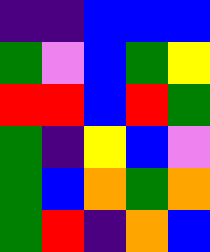[["indigo", "indigo", "blue", "blue", "blue"], ["green", "violet", "blue", "green", "yellow"], ["red", "red", "blue", "red", "green"], ["green", "indigo", "yellow", "blue", "violet"], ["green", "blue", "orange", "green", "orange"], ["green", "red", "indigo", "orange", "blue"]]